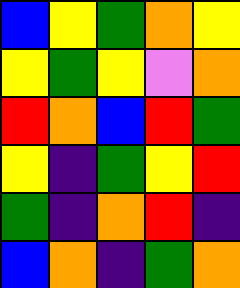[["blue", "yellow", "green", "orange", "yellow"], ["yellow", "green", "yellow", "violet", "orange"], ["red", "orange", "blue", "red", "green"], ["yellow", "indigo", "green", "yellow", "red"], ["green", "indigo", "orange", "red", "indigo"], ["blue", "orange", "indigo", "green", "orange"]]